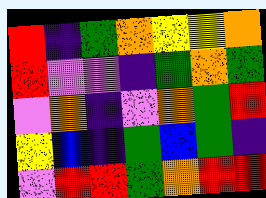[["red", "indigo", "green", "orange", "yellow", "yellow", "orange"], ["red", "violet", "violet", "indigo", "green", "orange", "green"], ["violet", "orange", "indigo", "violet", "orange", "green", "red"], ["yellow", "blue", "indigo", "green", "blue", "green", "indigo"], ["violet", "red", "red", "green", "orange", "red", "red"]]